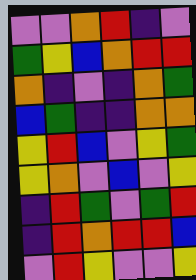[["violet", "violet", "orange", "red", "indigo", "violet"], ["green", "yellow", "blue", "orange", "red", "red"], ["orange", "indigo", "violet", "indigo", "orange", "green"], ["blue", "green", "indigo", "indigo", "orange", "orange"], ["yellow", "red", "blue", "violet", "yellow", "green"], ["yellow", "orange", "violet", "blue", "violet", "yellow"], ["indigo", "red", "green", "violet", "green", "red"], ["indigo", "red", "orange", "red", "red", "blue"], ["violet", "red", "yellow", "violet", "violet", "yellow"]]